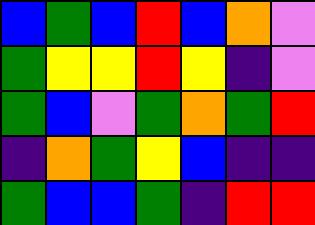[["blue", "green", "blue", "red", "blue", "orange", "violet"], ["green", "yellow", "yellow", "red", "yellow", "indigo", "violet"], ["green", "blue", "violet", "green", "orange", "green", "red"], ["indigo", "orange", "green", "yellow", "blue", "indigo", "indigo"], ["green", "blue", "blue", "green", "indigo", "red", "red"]]